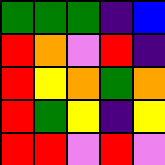[["green", "green", "green", "indigo", "blue"], ["red", "orange", "violet", "red", "indigo"], ["red", "yellow", "orange", "green", "orange"], ["red", "green", "yellow", "indigo", "yellow"], ["red", "red", "violet", "red", "violet"]]